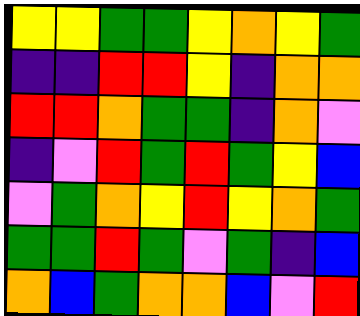[["yellow", "yellow", "green", "green", "yellow", "orange", "yellow", "green"], ["indigo", "indigo", "red", "red", "yellow", "indigo", "orange", "orange"], ["red", "red", "orange", "green", "green", "indigo", "orange", "violet"], ["indigo", "violet", "red", "green", "red", "green", "yellow", "blue"], ["violet", "green", "orange", "yellow", "red", "yellow", "orange", "green"], ["green", "green", "red", "green", "violet", "green", "indigo", "blue"], ["orange", "blue", "green", "orange", "orange", "blue", "violet", "red"]]